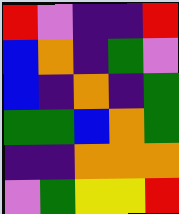[["red", "violet", "indigo", "indigo", "red"], ["blue", "orange", "indigo", "green", "violet"], ["blue", "indigo", "orange", "indigo", "green"], ["green", "green", "blue", "orange", "green"], ["indigo", "indigo", "orange", "orange", "orange"], ["violet", "green", "yellow", "yellow", "red"]]